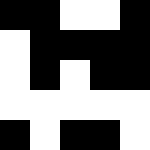[["black", "black", "white", "white", "black"], ["white", "black", "black", "black", "black"], ["white", "black", "white", "black", "black"], ["white", "white", "white", "white", "white"], ["black", "white", "black", "black", "white"]]